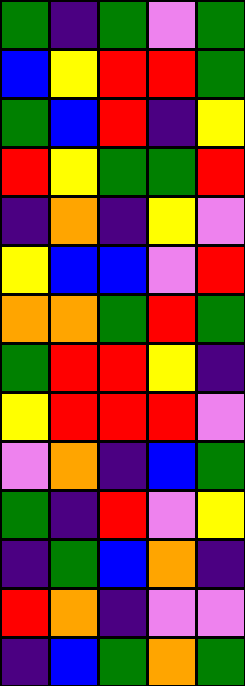[["green", "indigo", "green", "violet", "green"], ["blue", "yellow", "red", "red", "green"], ["green", "blue", "red", "indigo", "yellow"], ["red", "yellow", "green", "green", "red"], ["indigo", "orange", "indigo", "yellow", "violet"], ["yellow", "blue", "blue", "violet", "red"], ["orange", "orange", "green", "red", "green"], ["green", "red", "red", "yellow", "indigo"], ["yellow", "red", "red", "red", "violet"], ["violet", "orange", "indigo", "blue", "green"], ["green", "indigo", "red", "violet", "yellow"], ["indigo", "green", "blue", "orange", "indigo"], ["red", "orange", "indigo", "violet", "violet"], ["indigo", "blue", "green", "orange", "green"]]